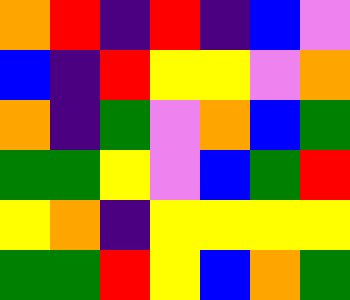[["orange", "red", "indigo", "red", "indigo", "blue", "violet"], ["blue", "indigo", "red", "yellow", "yellow", "violet", "orange"], ["orange", "indigo", "green", "violet", "orange", "blue", "green"], ["green", "green", "yellow", "violet", "blue", "green", "red"], ["yellow", "orange", "indigo", "yellow", "yellow", "yellow", "yellow"], ["green", "green", "red", "yellow", "blue", "orange", "green"]]